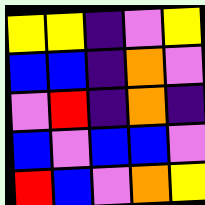[["yellow", "yellow", "indigo", "violet", "yellow"], ["blue", "blue", "indigo", "orange", "violet"], ["violet", "red", "indigo", "orange", "indigo"], ["blue", "violet", "blue", "blue", "violet"], ["red", "blue", "violet", "orange", "yellow"]]